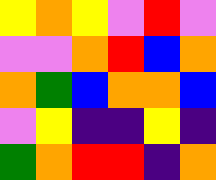[["yellow", "orange", "yellow", "violet", "red", "violet"], ["violet", "violet", "orange", "red", "blue", "orange"], ["orange", "green", "blue", "orange", "orange", "blue"], ["violet", "yellow", "indigo", "indigo", "yellow", "indigo"], ["green", "orange", "red", "red", "indigo", "orange"]]